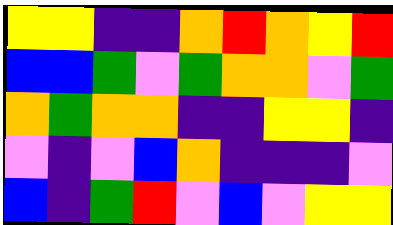[["yellow", "yellow", "indigo", "indigo", "orange", "red", "orange", "yellow", "red"], ["blue", "blue", "green", "violet", "green", "orange", "orange", "violet", "green"], ["orange", "green", "orange", "orange", "indigo", "indigo", "yellow", "yellow", "indigo"], ["violet", "indigo", "violet", "blue", "orange", "indigo", "indigo", "indigo", "violet"], ["blue", "indigo", "green", "red", "violet", "blue", "violet", "yellow", "yellow"]]